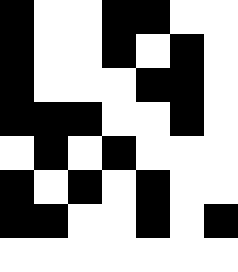[["black", "white", "white", "black", "black", "white", "white"], ["black", "white", "white", "black", "white", "black", "white"], ["black", "white", "white", "white", "black", "black", "white"], ["black", "black", "black", "white", "white", "black", "white"], ["white", "black", "white", "black", "white", "white", "white"], ["black", "white", "black", "white", "black", "white", "white"], ["black", "black", "white", "white", "black", "white", "black"], ["white", "white", "white", "white", "white", "white", "white"]]